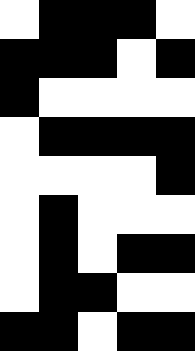[["white", "black", "black", "black", "white"], ["black", "black", "black", "white", "black"], ["black", "white", "white", "white", "white"], ["white", "black", "black", "black", "black"], ["white", "white", "white", "white", "black"], ["white", "black", "white", "white", "white"], ["white", "black", "white", "black", "black"], ["white", "black", "black", "white", "white"], ["black", "black", "white", "black", "black"]]